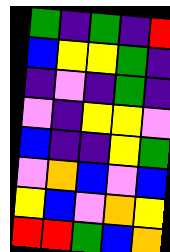[["green", "indigo", "green", "indigo", "red"], ["blue", "yellow", "yellow", "green", "indigo"], ["indigo", "violet", "indigo", "green", "indigo"], ["violet", "indigo", "yellow", "yellow", "violet"], ["blue", "indigo", "indigo", "yellow", "green"], ["violet", "orange", "blue", "violet", "blue"], ["yellow", "blue", "violet", "orange", "yellow"], ["red", "red", "green", "blue", "orange"]]